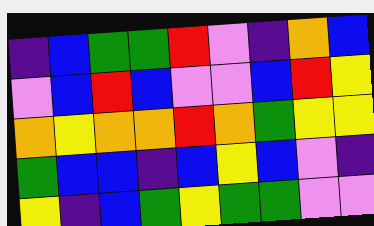[["indigo", "blue", "green", "green", "red", "violet", "indigo", "orange", "blue"], ["violet", "blue", "red", "blue", "violet", "violet", "blue", "red", "yellow"], ["orange", "yellow", "orange", "orange", "red", "orange", "green", "yellow", "yellow"], ["green", "blue", "blue", "indigo", "blue", "yellow", "blue", "violet", "indigo"], ["yellow", "indigo", "blue", "green", "yellow", "green", "green", "violet", "violet"]]